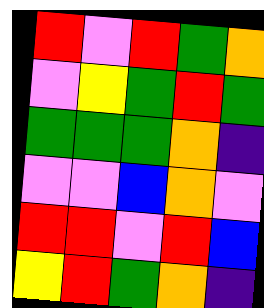[["red", "violet", "red", "green", "orange"], ["violet", "yellow", "green", "red", "green"], ["green", "green", "green", "orange", "indigo"], ["violet", "violet", "blue", "orange", "violet"], ["red", "red", "violet", "red", "blue"], ["yellow", "red", "green", "orange", "indigo"]]